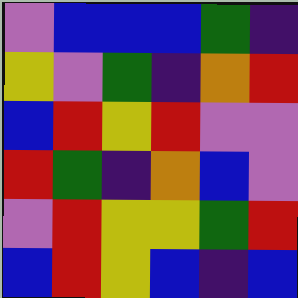[["violet", "blue", "blue", "blue", "green", "indigo"], ["yellow", "violet", "green", "indigo", "orange", "red"], ["blue", "red", "yellow", "red", "violet", "violet"], ["red", "green", "indigo", "orange", "blue", "violet"], ["violet", "red", "yellow", "yellow", "green", "red"], ["blue", "red", "yellow", "blue", "indigo", "blue"]]